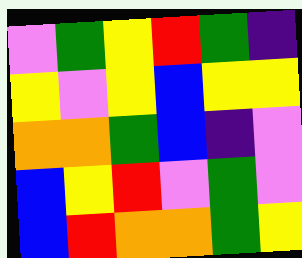[["violet", "green", "yellow", "red", "green", "indigo"], ["yellow", "violet", "yellow", "blue", "yellow", "yellow"], ["orange", "orange", "green", "blue", "indigo", "violet"], ["blue", "yellow", "red", "violet", "green", "violet"], ["blue", "red", "orange", "orange", "green", "yellow"]]